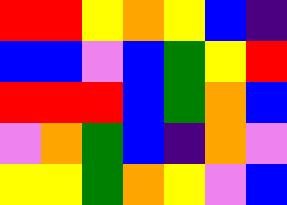[["red", "red", "yellow", "orange", "yellow", "blue", "indigo"], ["blue", "blue", "violet", "blue", "green", "yellow", "red"], ["red", "red", "red", "blue", "green", "orange", "blue"], ["violet", "orange", "green", "blue", "indigo", "orange", "violet"], ["yellow", "yellow", "green", "orange", "yellow", "violet", "blue"]]